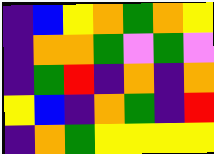[["indigo", "blue", "yellow", "orange", "green", "orange", "yellow"], ["indigo", "orange", "orange", "green", "violet", "green", "violet"], ["indigo", "green", "red", "indigo", "orange", "indigo", "orange"], ["yellow", "blue", "indigo", "orange", "green", "indigo", "red"], ["indigo", "orange", "green", "yellow", "yellow", "yellow", "yellow"]]